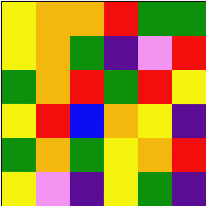[["yellow", "orange", "orange", "red", "green", "green"], ["yellow", "orange", "green", "indigo", "violet", "red"], ["green", "orange", "red", "green", "red", "yellow"], ["yellow", "red", "blue", "orange", "yellow", "indigo"], ["green", "orange", "green", "yellow", "orange", "red"], ["yellow", "violet", "indigo", "yellow", "green", "indigo"]]